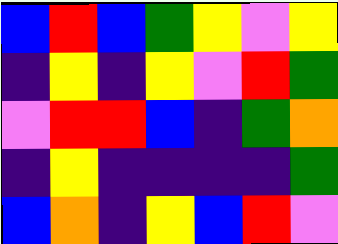[["blue", "red", "blue", "green", "yellow", "violet", "yellow"], ["indigo", "yellow", "indigo", "yellow", "violet", "red", "green"], ["violet", "red", "red", "blue", "indigo", "green", "orange"], ["indigo", "yellow", "indigo", "indigo", "indigo", "indigo", "green"], ["blue", "orange", "indigo", "yellow", "blue", "red", "violet"]]